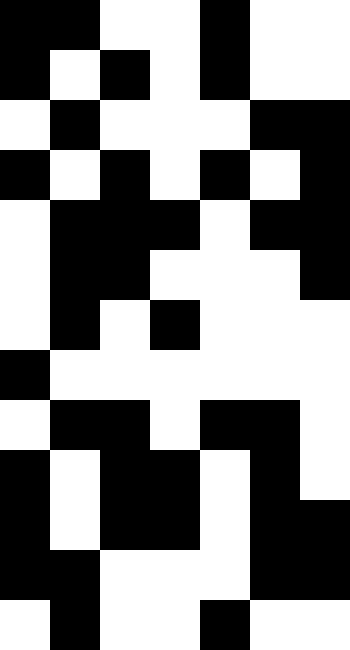[["black", "black", "white", "white", "black", "white", "white"], ["black", "white", "black", "white", "black", "white", "white"], ["white", "black", "white", "white", "white", "black", "black"], ["black", "white", "black", "white", "black", "white", "black"], ["white", "black", "black", "black", "white", "black", "black"], ["white", "black", "black", "white", "white", "white", "black"], ["white", "black", "white", "black", "white", "white", "white"], ["black", "white", "white", "white", "white", "white", "white"], ["white", "black", "black", "white", "black", "black", "white"], ["black", "white", "black", "black", "white", "black", "white"], ["black", "white", "black", "black", "white", "black", "black"], ["black", "black", "white", "white", "white", "black", "black"], ["white", "black", "white", "white", "black", "white", "white"]]